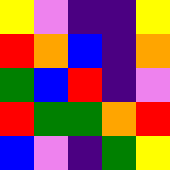[["yellow", "violet", "indigo", "indigo", "yellow"], ["red", "orange", "blue", "indigo", "orange"], ["green", "blue", "red", "indigo", "violet"], ["red", "green", "green", "orange", "red"], ["blue", "violet", "indigo", "green", "yellow"]]